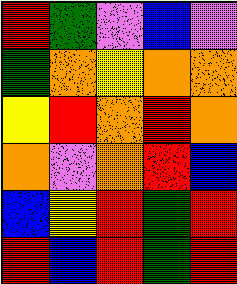[["red", "green", "violet", "blue", "violet"], ["green", "orange", "yellow", "orange", "orange"], ["yellow", "red", "orange", "red", "orange"], ["orange", "violet", "orange", "red", "blue"], ["blue", "yellow", "red", "green", "red"], ["red", "blue", "red", "green", "red"]]